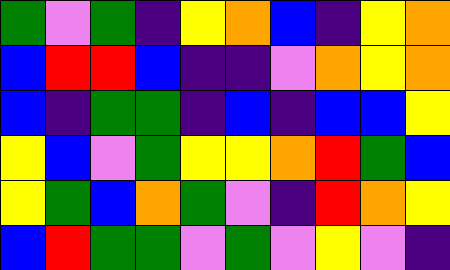[["green", "violet", "green", "indigo", "yellow", "orange", "blue", "indigo", "yellow", "orange"], ["blue", "red", "red", "blue", "indigo", "indigo", "violet", "orange", "yellow", "orange"], ["blue", "indigo", "green", "green", "indigo", "blue", "indigo", "blue", "blue", "yellow"], ["yellow", "blue", "violet", "green", "yellow", "yellow", "orange", "red", "green", "blue"], ["yellow", "green", "blue", "orange", "green", "violet", "indigo", "red", "orange", "yellow"], ["blue", "red", "green", "green", "violet", "green", "violet", "yellow", "violet", "indigo"]]